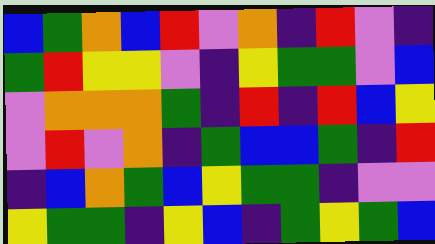[["blue", "green", "orange", "blue", "red", "violet", "orange", "indigo", "red", "violet", "indigo"], ["green", "red", "yellow", "yellow", "violet", "indigo", "yellow", "green", "green", "violet", "blue"], ["violet", "orange", "orange", "orange", "green", "indigo", "red", "indigo", "red", "blue", "yellow"], ["violet", "red", "violet", "orange", "indigo", "green", "blue", "blue", "green", "indigo", "red"], ["indigo", "blue", "orange", "green", "blue", "yellow", "green", "green", "indigo", "violet", "violet"], ["yellow", "green", "green", "indigo", "yellow", "blue", "indigo", "green", "yellow", "green", "blue"]]